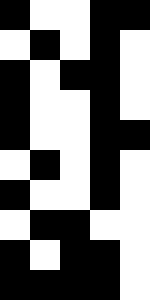[["black", "white", "white", "black", "black"], ["white", "black", "white", "black", "white"], ["black", "white", "black", "black", "white"], ["black", "white", "white", "black", "white"], ["black", "white", "white", "black", "black"], ["white", "black", "white", "black", "white"], ["black", "white", "white", "black", "white"], ["white", "black", "black", "white", "white"], ["black", "white", "black", "black", "white"], ["black", "black", "black", "black", "white"]]